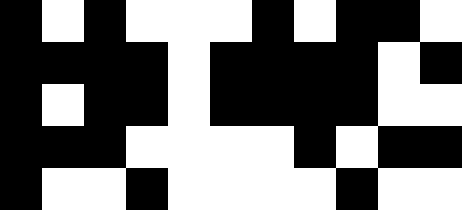[["black", "white", "black", "white", "white", "white", "black", "white", "black", "black", "white"], ["black", "black", "black", "black", "white", "black", "black", "black", "black", "white", "black"], ["black", "white", "black", "black", "white", "black", "black", "black", "black", "white", "white"], ["black", "black", "black", "white", "white", "white", "white", "black", "white", "black", "black"], ["black", "white", "white", "black", "white", "white", "white", "white", "black", "white", "white"]]